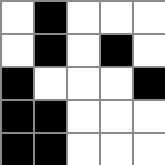[["white", "black", "white", "white", "white"], ["white", "black", "white", "black", "white"], ["black", "white", "white", "white", "black"], ["black", "black", "white", "white", "white"], ["black", "black", "white", "white", "white"]]